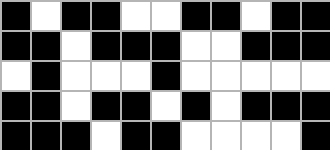[["black", "white", "black", "black", "white", "white", "black", "black", "white", "black", "black"], ["black", "black", "white", "black", "black", "black", "white", "white", "black", "black", "black"], ["white", "black", "white", "white", "white", "black", "white", "white", "white", "white", "white"], ["black", "black", "white", "black", "black", "white", "black", "white", "black", "black", "black"], ["black", "black", "black", "white", "black", "black", "white", "white", "white", "white", "black"]]